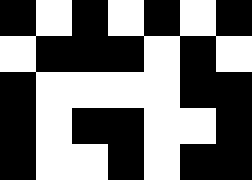[["black", "white", "black", "white", "black", "white", "black"], ["white", "black", "black", "black", "white", "black", "white"], ["black", "white", "white", "white", "white", "black", "black"], ["black", "white", "black", "black", "white", "white", "black"], ["black", "white", "white", "black", "white", "black", "black"]]